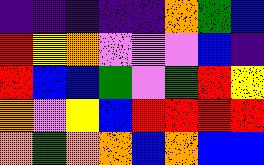[["indigo", "indigo", "indigo", "indigo", "indigo", "orange", "green", "blue"], ["red", "yellow", "orange", "violet", "violet", "violet", "blue", "indigo"], ["red", "blue", "blue", "green", "violet", "green", "red", "yellow"], ["orange", "violet", "yellow", "blue", "red", "red", "red", "red"], ["orange", "green", "orange", "orange", "blue", "orange", "blue", "blue"]]